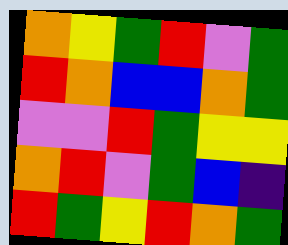[["orange", "yellow", "green", "red", "violet", "green"], ["red", "orange", "blue", "blue", "orange", "green"], ["violet", "violet", "red", "green", "yellow", "yellow"], ["orange", "red", "violet", "green", "blue", "indigo"], ["red", "green", "yellow", "red", "orange", "green"]]